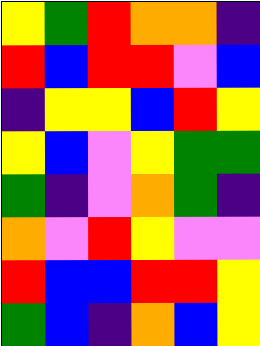[["yellow", "green", "red", "orange", "orange", "indigo"], ["red", "blue", "red", "red", "violet", "blue"], ["indigo", "yellow", "yellow", "blue", "red", "yellow"], ["yellow", "blue", "violet", "yellow", "green", "green"], ["green", "indigo", "violet", "orange", "green", "indigo"], ["orange", "violet", "red", "yellow", "violet", "violet"], ["red", "blue", "blue", "red", "red", "yellow"], ["green", "blue", "indigo", "orange", "blue", "yellow"]]